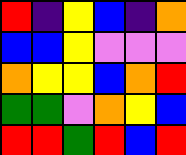[["red", "indigo", "yellow", "blue", "indigo", "orange"], ["blue", "blue", "yellow", "violet", "violet", "violet"], ["orange", "yellow", "yellow", "blue", "orange", "red"], ["green", "green", "violet", "orange", "yellow", "blue"], ["red", "red", "green", "red", "blue", "red"]]